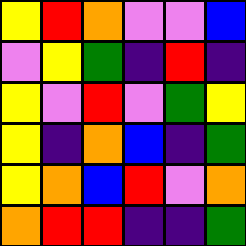[["yellow", "red", "orange", "violet", "violet", "blue"], ["violet", "yellow", "green", "indigo", "red", "indigo"], ["yellow", "violet", "red", "violet", "green", "yellow"], ["yellow", "indigo", "orange", "blue", "indigo", "green"], ["yellow", "orange", "blue", "red", "violet", "orange"], ["orange", "red", "red", "indigo", "indigo", "green"]]